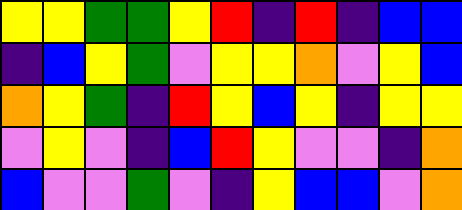[["yellow", "yellow", "green", "green", "yellow", "red", "indigo", "red", "indigo", "blue", "blue"], ["indigo", "blue", "yellow", "green", "violet", "yellow", "yellow", "orange", "violet", "yellow", "blue"], ["orange", "yellow", "green", "indigo", "red", "yellow", "blue", "yellow", "indigo", "yellow", "yellow"], ["violet", "yellow", "violet", "indigo", "blue", "red", "yellow", "violet", "violet", "indigo", "orange"], ["blue", "violet", "violet", "green", "violet", "indigo", "yellow", "blue", "blue", "violet", "orange"]]